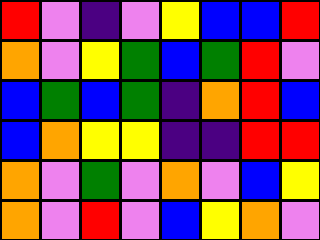[["red", "violet", "indigo", "violet", "yellow", "blue", "blue", "red"], ["orange", "violet", "yellow", "green", "blue", "green", "red", "violet"], ["blue", "green", "blue", "green", "indigo", "orange", "red", "blue"], ["blue", "orange", "yellow", "yellow", "indigo", "indigo", "red", "red"], ["orange", "violet", "green", "violet", "orange", "violet", "blue", "yellow"], ["orange", "violet", "red", "violet", "blue", "yellow", "orange", "violet"]]